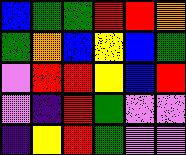[["blue", "green", "green", "red", "red", "orange"], ["green", "orange", "blue", "yellow", "blue", "green"], ["violet", "red", "red", "yellow", "blue", "red"], ["violet", "indigo", "red", "green", "violet", "violet"], ["indigo", "yellow", "red", "green", "violet", "violet"]]